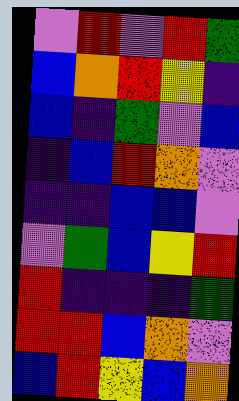[["violet", "red", "violet", "red", "green"], ["blue", "orange", "red", "yellow", "indigo"], ["blue", "indigo", "green", "violet", "blue"], ["indigo", "blue", "red", "orange", "violet"], ["indigo", "indigo", "blue", "blue", "violet"], ["violet", "green", "blue", "yellow", "red"], ["red", "indigo", "indigo", "indigo", "green"], ["red", "red", "blue", "orange", "violet"], ["blue", "red", "yellow", "blue", "orange"]]